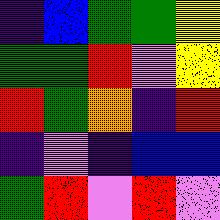[["indigo", "blue", "green", "green", "yellow"], ["green", "green", "red", "violet", "yellow"], ["red", "green", "orange", "indigo", "red"], ["indigo", "violet", "indigo", "blue", "blue"], ["green", "red", "violet", "red", "violet"]]